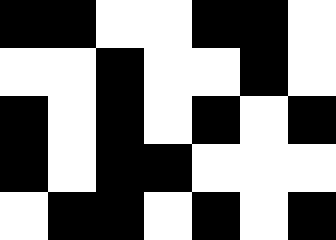[["black", "black", "white", "white", "black", "black", "white"], ["white", "white", "black", "white", "white", "black", "white"], ["black", "white", "black", "white", "black", "white", "black"], ["black", "white", "black", "black", "white", "white", "white"], ["white", "black", "black", "white", "black", "white", "black"]]